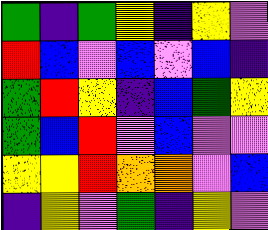[["green", "indigo", "green", "yellow", "indigo", "yellow", "violet"], ["red", "blue", "violet", "blue", "violet", "blue", "indigo"], ["green", "red", "yellow", "indigo", "blue", "green", "yellow"], ["green", "blue", "red", "violet", "blue", "violet", "violet"], ["yellow", "yellow", "red", "orange", "orange", "violet", "blue"], ["indigo", "yellow", "violet", "green", "indigo", "yellow", "violet"]]